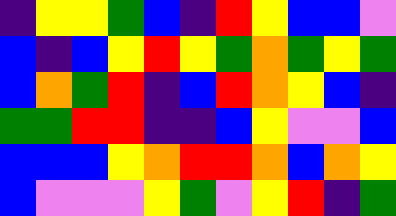[["indigo", "yellow", "yellow", "green", "blue", "indigo", "red", "yellow", "blue", "blue", "violet"], ["blue", "indigo", "blue", "yellow", "red", "yellow", "green", "orange", "green", "yellow", "green"], ["blue", "orange", "green", "red", "indigo", "blue", "red", "orange", "yellow", "blue", "indigo"], ["green", "green", "red", "red", "indigo", "indigo", "blue", "yellow", "violet", "violet", "blue"], ["blue", "blue", "blue", "yellow", "orange", "red", "red", "orange", "blue", "orange", "yellow"], ["blue", "violet", "violet", "violet", "yellow", "green", "violet", "yellow", "red", "indigo", "green"]]